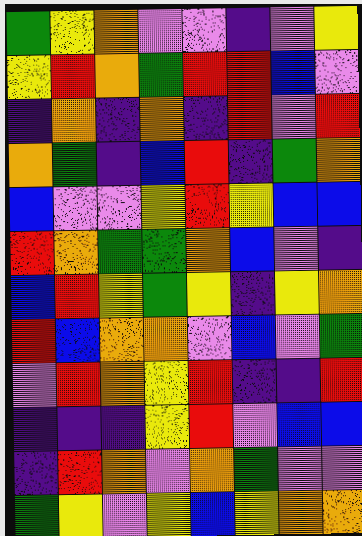[["green", "yellow", "orange", "violet", "violet", "indigo", "violet", "yellow"], ["yellow", "red", "orange", "green", "red", "red", "blue", "violet"], ["indigo", "orange", "indigo", "orange", "indigo", "red", "violet", "red"], ["orange", "green", "indigo", "blue", "red", "indigo", "green", "orange"], ["blue", "violet", "violet", "yellow", "red", "yellow", "blue", "blue"], ["red", "orange", "green", "green", "orange", "blue", "violet", "indigo"], ["blue", "red", "yellow", "green", "yellow", "indigo", "yellow", "orange"], ["red", "blue", "orange", "orange", "violet", "blue", "violet", "green"], ["violet", "red", "orange", "yellow", "red", "indigo", "indigo", "red"], ["indigo", "indigo", "indigo", "yellow", "red", "violet", "blue", "blue"], ["indigo", "red", "orange", "violet", "orange", "green", "violet", "violet"], ["green", "yellow", "violet", "yellow", "blue", "yellow", "orange", "orange"]]